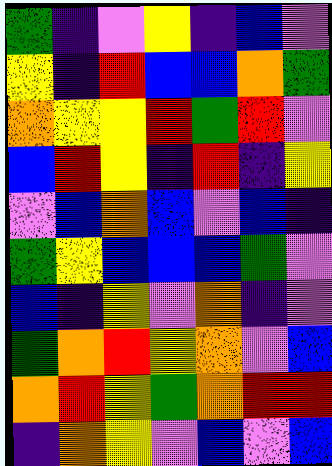[["green", "indigo", "violet", "yellow", "indigo", "blue", "violet"], ["yellow", "indigo", "red", "blue", "blue", "orange", "green"], ["orange", "yellow", "yellow", "red", "green", "red", "violet"], ["blue", "red", "yellow", "indigo", "red", "indigo", "yellow"], ["violet", "blue", "orange", "blue", "violet", "blue", "indigo"], ["green", "yellow", "blue", "blue", "blue", "green", "violet"], ["blue", "indigo", "yellow", "violet", "orange", "indigo", "violet"], ["green", "orange", "red", "yellow", "orange", "violet", "blue"], ["orange", "red", "yellow", "green", "orange", "red", "red"], ["indigo", "orange", "yellow", "violet", "blue", "violet", "blue"]]